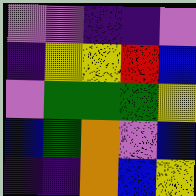[["violet", "violet", "indigo", "indigo", "violet"], ["indigo", "yellow", "yellow", "red", "blue"], ["violet", "green", "green", "green", "yellow"], ["blue", "green", "orange", "violet", "blue"], ["indigo", "indigo", "orange", "blue", "yellow"]]